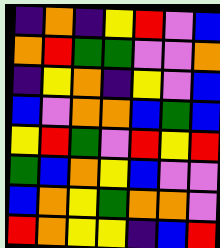[["indigo", "orange", "indigo", "yellow", "red", "violet", "blue"], ["orange", "red", "green", "green", "violet", "violet", "orange"], ["indigo", "yellow", "orange", "indigo", "yellow", "violet", "blue"], ["blue", "violet", "orange", "orange", "blue", "green", "blue"], ["yellow", "red", "green", "violet", "red", "yellow", "red"], ["green", "blue", "orange", "yellow", "blue", "violet", "violet"], ["blue", "orange", "yellow", "green", "orange", "orange", "violet"], ["red", "orange", "yellow", "yellow", "indigo", "blue", "red"]]